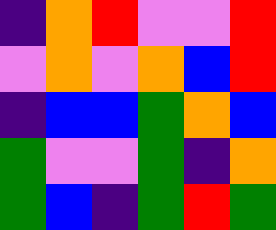[["indigo", "orange", "red", "violet", "violet", "red"], ["violet", "orange", "violet", "orange", "blue", "red"], ["indigo", "blue", "blue", "green", "orange", "blue"], ["green", "violet", "violet", "green", "indigo", "orange"], ["green", "blue", "indigo", "green", "red", "green"]]